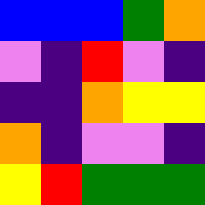[["blue", "blue", "blue", "green", "orange"], ["violet", "indigo", "red", "violet", "indigo"], ["indigo", "indigo", "orange", "yellow", "yellow"], ["orange", "indigo", "violet", "violet", "indigo"], ["yellow", "red", "green", "green", "green"]]